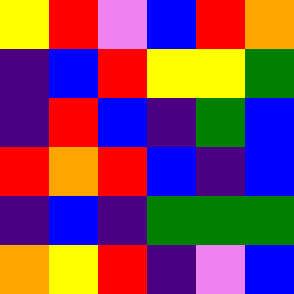[["yellow", "red", "violet", "blue", "red", "orange"], ["indigo", "blue", "red", "yellow", "yellow", "green"], ["indigo", "red", "blue", "indigo", "green", "blue"], ["red", "orange", "red", "blue", "indigo", "blue"], ["indigo", "blue", "indigo", "green", "green", "green"], ["orange", "yellow", "red", "indigo", "violet", "blue"]]